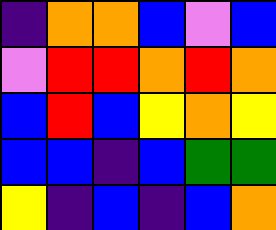[["indigo", "orange", "orange", "blue", "violet", "blue"], ["violet", "red", "red", "orange", "red", "orange"], ["blue", "red", "blue", "yellow", "orange", "yellow"], ["blue", "blue", "indigo", "blue", "green", "green"], ["yellow", "indigo", "blue", "indigo", "blue", "orange"]]